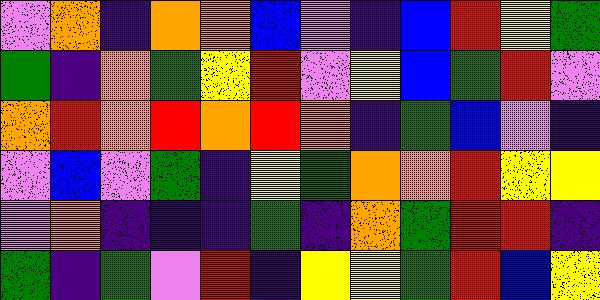[["violet", "orange", "indigo", "orange", "orange", "blue", "violet", "indigo", "blue", "red", "yellow", "green"], ["green", "indigo", "orange", "green", "yellow", "red", "violet", "yellow", "blue", "green", "red", "violet"], ["orange", "red", "orange", "red", "orange", "red", "orange", "indigo", "green", "blue", "violet", "indigo"], ["violet", "blue", "violet", "green", "indigo", "yellow", "green", "orange", "orange", "red", "yellow", "yellow"], ["violet", "orange", "indigo", "indigo", "indigo", "green", "indigo", "orange", "green", "red", "red", "indigo"], ["green", "indigo", "green", "violet", "red", "indigo", "yellow", "yellow", "green", "red", "blue", "yellow"]]